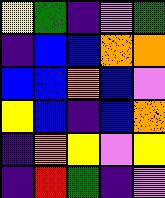[["yellow", "green", "indigo", "violet", "green"], ["indigo", "blue", "blue", "orange", "orange"], ["blue", "blue", "orange", "blue", "violet"], ["yellow", "blue", "indigo", "blue", "orange"], ["indigo", "orange", "yellow", "violet", "yellow"], ["indigo", "red", "green", "indigo", "violet"]]